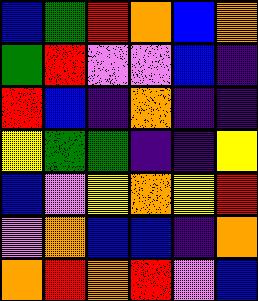[["blue", "green", "red", "orange", "blue", "orange"], ["green", "red", "violet", "violet", "blue", "indigo"], ["red", "blue", "indigo", "orange", "indigo", "indigo"], ["yellow", "green", "green", "indigo", "indigo", "yellow"], ["blue", "violet", "yellow", "orange", "yellow", "red"], ["violet", "orange", "blue", "blue", "indigo", "orange"], ["orange", "red", "orange", "red", "violet", "blue"]]